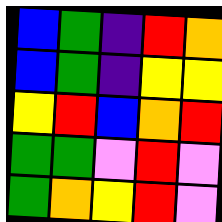[["blue", "green", "indigo", "red", "orange"], ["blue", "green", "indigo", "yellow", "yellow"], ["yellow", "red", "blue", "orange", "red"], ["green", "green", "violet", "red", "violet"], ["green", "orange", "yellow", "red", "violet"]]